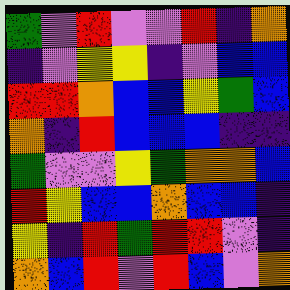[["green", "violet", "red", "violet", "violet", "red", "indigo", "orange"], ["indigo", "violet", "yellow", "yellow", "indigo", "violet", "blue", "blue"], ["red", "red", "orange", "blue", "blue", "yellow", "green", "blue"], ["orange", "indigo", "red", "blue", "blue", "blue", "indigo", "indigo"], ["green", "violet", "violet", "yellow", "green", "orange", "orange", "blue"], ["red", "yellow", "blue", "blue", "orange", "blue", "blue", "indigo"], ["yellow", "indigo", "red", "green", "red", "red", "violet", "indigo"], ["orange", "blue", "red", "violet", "red", "blue", "violet", "orange"]]